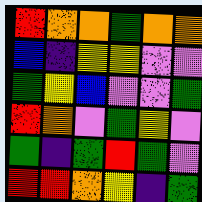[["red", "orange", "orange", "green", "orange", "orange"], ["blue", "indigo", "yellow", "yellow", "violet", "violet"], ["green", "yellow", "blue", "violet", "violet", "green"], ["red", "orange", "violet", "green", "yellow", "violet"], ["green", "indigo", "green", "red", "green", "violet"], ["red", "red", "orange", "yellow", "indigo", "green"]]